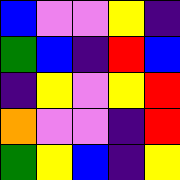[["blue", "violet", "violet", "yellow", "indigo"], ["green", "blue", "indigo", "red", "blue"], ["indigo", "yellow", "violet", "yellow", "red"], ["orange", "violet", "violet", "indigo", "red"], ["green", "yellow", "blue", "indigo", "yellow"]]